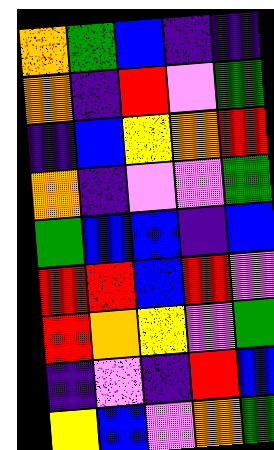[["orange", "green", "blue", "indigo", "indigo"], ["orange", "indigo", "red", "violet", "green"], ["indigo", "blue", "yellow", "orange", "red"], ["orange", "indigo", "violet", "violet", "green"], ["green", "blue", "blue", "indigo", "blue"], ["red", "red", "blue", "red", "violet"], ["red", "orange", "yellow", "violet", "green"], ["indigo", "violet", "indigo", "red", "blue"], ["yellow", "blue", "violet", "orange", "green"]]